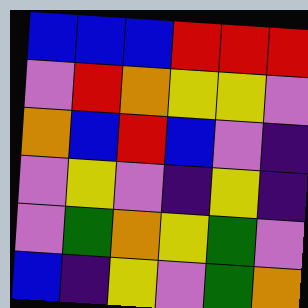[["blue", "blue", "blue", "red", "red", "red"], ["violet", "red", "orange", "yellow", "yellow", "violet"], ["orange", "blue", "red", "blue", "violet", "indigo"], ["violet", "yellow", "violet", "indigo", "yellow", "indigo"], ["violet", "green", "orange", "yellow", "green", "violet"], ["blue", "indigo", "yellow", "violet", "green", "orange"]]